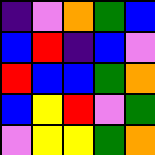[["indigo", "violet", "orange", "green", "blue"], ["blue", "red", "indigo", "blue", "violet"], ["red", "blue", "blue", "green", "orange"], ["blue", "yellow", "red", "violet", "green"], ["violet", "yellow", "yellow", "green", "orange"]]